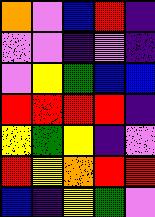[["orange", "violet", "blue", "red", "indigo"], ["violet", "violet", "indigo", "violet", "indigo"], ["violet", "yellow", "green", "blue", "blue"], ["red", "red", "red", "red", "indigo"], ["yellow", "green", "yellow", "indigo", "violet"], ["red", "yellow", "orange", "red", "red"], ["blue", "indigo", "yellow", "green", "violet"]]